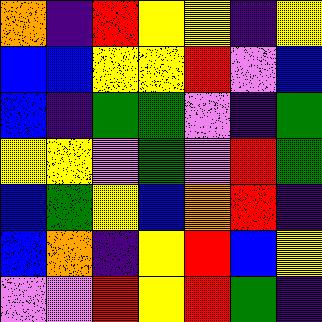[["orange", "indigo", "red", "yellow", "yellow", "indigo", "yellow"], ["blue", "blue", "yellow", "yellow", "red", "violet", "blue"], ["blue", "indigo", "green", "green", "violet", "indigo", "green"], ["yellow", "yellow", "violet", "green", "violet", "red", "green"], ["blue", "green", "yellow", "blue", "orange", "red", "indigo"], ["blue", "orange", "indigo", "yellow", "red", "blue", "yellow"], ["violet", "violet", "red", "yellow", "red", "green", "indigo"]]